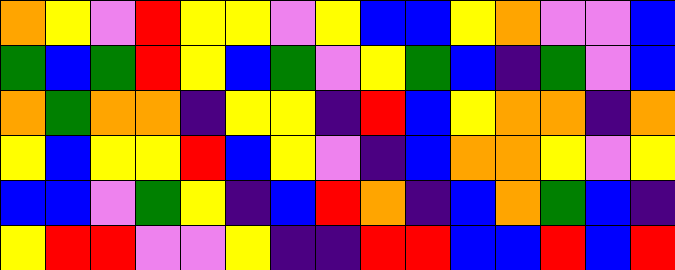[["orange", "yellow", "violet", "red", "yellow", "yellow", "violet", "yellow", "blue", "blue", "yellow", "orange", "violet", "violet", "blue"], ["green", "blue", "green", "red", "yellow", "blue", "green", "violet", "yellow", "green", "blue", "indigo", "green", "violet", "blue"], ["orange", "green", "orange", "orange", "indigo", "yellow", "yellow", "indigo", "red", "blue", "yellow", "orange", "orange", "indigo", "orange"], ["yellow", "blue", "yellow", "yellow", "red", "blue", "yellow", "violet", "indigo", "blue", "orange", "orange", "yellow", "violet", "yellow"], ["blue", "blue", "violet", "green", "yellow", "indigo", "blue", "red", "orange", "indigo", "blue", "orange", "green", "blue", "indigo"], ["yellow", "red", "red", "violet", "violet", "yellow", "indigo", "indigo", "red", "red", "blue", "blue", "red", "blue", "red"]]